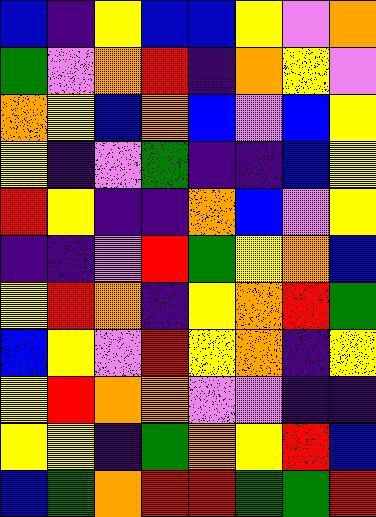[["blue", "indigo", "yellow", "blue", "blue", "yellow", "violet", "orange"], ["green", "violet", "orange", "red", "indigo", "orange", "yellow", "violet"], ["orange", "yellow", "blue", "orange", "blue", "violet", "blue", "yellow"], ["yellow", "indigo", "violet", "green", "indigo", "indigo", "blue", "yellow"], ["red", "yellow", "indigo", "indigo", "orange", "blue", "violet", "yellow"], ["indigo", "indigo", "violet", "red", "green", "yellow", "orange", "blue"], ["yellow", "red", "orange", "indigo", "yellow", "orange", "red", "green"], ["blue", "yellow", "violet", "red", "yellow", "orange", "indigo", "yellow"], ["yellow", "red", "orange", "orange", "violet", "violet", "indigo", "indigo"], ["yellow", "yellow", "indigo", "green", "orange", "yellow", "red", "blue"], ["blue", "green", "orange", "red", "red", "green", "green", "red"]]